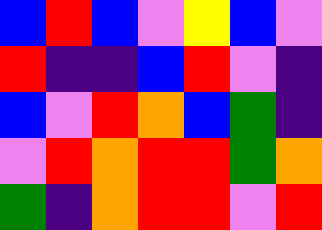[["blue", "red", "blue", "violet", "yellow", "blue", "violet"], ["red", "indigo", "indigo", "blue", "red", "violet", "indigo"], ["blue", "violet", "red", "orange", "blue", "green", "indigo"], ["violet", "red", "orange", "red", "red", "green", "orange"], ["green", "indigo", "orange", "red", "red", "violet", "red"]]